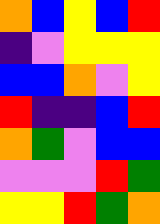[["orange", "blue", "yellow", "blue", "red"], ["indigo", "violet", "yellow", "yellow", "yellow"], ["blue", "blue", "orange", "violet", "yellow"], ["red", "indigo", "indigo", "blue", "red"], ["orange", "green", "violet", "blue", "blue"], ["violet", "violet", "violet", "red", "green"], ["yellow", "yellow", "red", "green", "orange"]]